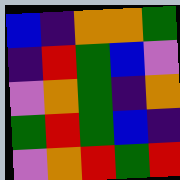[["blue", "indigo", "orange", "orange", "green"], ["indigo", "red", "green", "blue", "violet"], ["violet", "orange", "green", "indigo", "orange"], ["green", "red", "green", "blue", "indigo"], ["violet", "orange", "red", "green", "red"]]